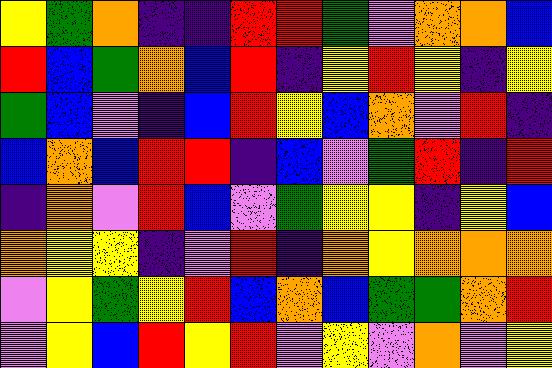[["yellow", "green", "orange", "indigo", "indigo", "red", "red", "green", "violet", "orange", "orange", "blue"], ["red", "blue", "green", "orange", "blue", "red", "indigo", "yellow", "red", "yellow", "indigo", "yellow"], ["green", "blue", "violet", "indigo", "blue", "red", "yellow", "blue", "orange", "violet", "red", "indigo"], ["blue", "orange", "blue", "red", "red", "indigo", "blue", "violet", "green", "red", "indigo", "red"], ["indigo", "orange", "violet", "red", "blue", "violet", "green", "yellow", "yellow", "indigo", "yellow", "blue"], ["orange", "yellow", "yellow", "indigo", "violet", "red", "indigo", "orange", "yellow", "orange", "orange", "orange"], ["violet", "yellow", "green", "yellow", "red", "blue", "orange", "blue", "green", "green", "orange", "red"], ["violet", "yellow", "blue", "red", "yellow", "red", "violet", "yellow", "violet", "orange", "violet", "yellow"]]